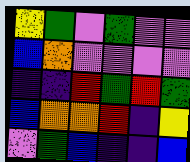[["yellow", "green", "violet", "green", "violet", "violet"], ["blue", "orange", "violet", "violet", "violet", "violet"], ["indigo", "indigo", "red", "green", "red", "green"], ["blue", "orange", "orange", "red", "indigo", "yellow"], ["violet", "green", "blue", "indigo", "indigo", "blue"]]